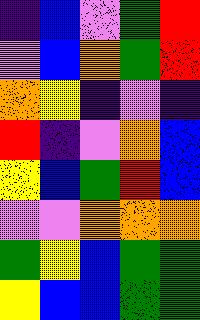[["indigo", "blue", "violet", "green", "red"], ["violet", "blue", "orange", "green", "red"], ["orange", "yellow", "indigo", "violet", "indigo"], ["red", "indigo", "violet", "orange", "blue"], ["yellow", "blue", "green", "red", "blue"], ["violet", "violet", "orange", "orange", "orange"], ["green", "yellow", "blue", "green", "green"], ["yellow", "blue", "blue", "green", "green"]]